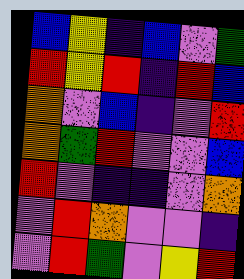[["blue", "yellow", "indigo", "blue", "violet", "green"], ["red", "yellow", "red", "indigo", "red", "blue"], ["orange", "violet", "blue", "indigo", "violet", "red"], ["orange", "green", "red", "violet", "violet", "blue"], ["red", "violet", "indigo", "indigo", "violet", "orange"], ["violet", "red", "orange", "violet", "violet", "indigo"], ["violet", "red", "green", "violet", "yellow", "red"]]